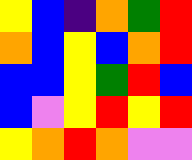[["yellow", "blue", "indigo", "orange", "green", "red"], ["orange", "blue", "yellow", "blue", "orange", "red"], ["blue", "blue", "yellow", "green", "red", "blue"], ["blue", "violet", "yellow", "red", "yellow", "red"], ["yellow", "orange", "red", "orange", "violet", "violet"]]